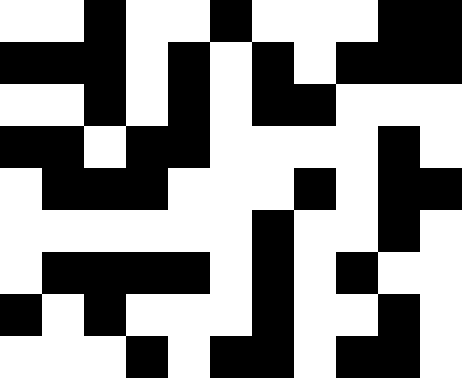[["white", "white", "black", "white", "white", "black", "white", "white", "white", "black", "black"], ["black", "black", "black", "white", "black", "white", "black", "white", "black", "black", "black"], ["white", "white", "black", "white", "black", "white", "black", "black", "white", "white", "white"], ["black", "black", "white", "black", "black", "white", "white", "white", "white", "black", "white"], ["white", "black", "black", "black", "white", "white", "white", "black", "white", "black", "black"], ["white", "white", "white", "white", "white", "white", "black", "white", "white", "black", "white"], ["white", "black", "black", "black", "black", "white", "black", "white", "black", "white", "white"], ["black", "white", "black", "white", "white", "white", "black", "white", "white", "black", "white"], ["white", "white", "white", "black", "white", "black", "black", "white", "black", "black", "white"]]